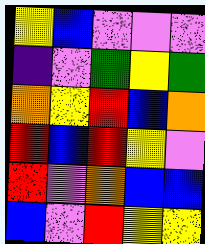[["yellow", "blue", "violet", "violet", "violet"], ["indigo", "violet", "green", "yellow", "green"], ["orange", "yellow", "red", "blue", "orange"], ["red", "blue", "red", "yellow", "violet"], ["red", "violet", "orange", "blue", "blue"], ["blue", "violet", "red", "yellow", "yellow"]]